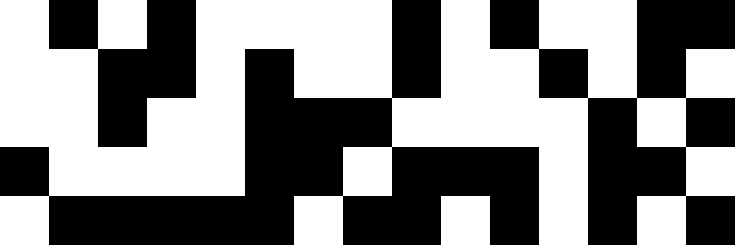[["white", "black", "white", "black", "white", "white", "white", "white", "black", "white", "black", "white", "white", "black", "black"], ["white", "white", "black", "black", "white", "black", "white", "white", "black", "white", "white", "black", "white", "black", "white"], ["white", "white", "black", "white", "white", "black", "black", "black", "white", "white", "white", "white", "black", "white", "black"], ["black", "white", "white", "white", "white", "black", "black", "white", "black", "black", "black", "white", "black", "black", "white"], ["white", "black", "black", "black", "black", "black", "white", "black", "black", "white", "black", "white", "black", "white", "black"]]